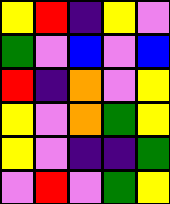[["yellow", "red", "indigo", "yellow", "violet"], ["green", "violet", "blue", "violet", "blue"], ["red", "indigo", "orange", "violet", "yellow"], ["yellow", "violet", "orange", "green", "yellow"], ["yellow", "violet", "indigo", "indigo", "green"], ["violet", "red", "violet", "green", "yellow"]]